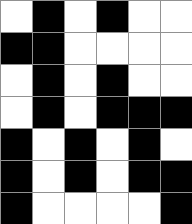[["white", "black", "white", "black", "white", "white"], ["black", "black", "white", "white", "white", "white"], ["white", "black", "white", "black", "white", "white"], ["white", "black", "white", "black", "black", "black"], ["black", "white", "black", "white", "black", "white"], ["black", "white", "black", "white", "black", "black"], ["black", "white", "white", "white", "white", "black"]]